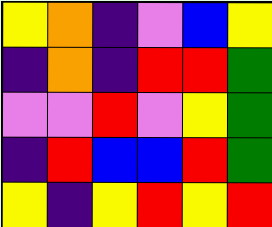[["yellow", "orange", "indigo", "violet", "blue", "yellow"], ["indigo", "orange", "indigo", "red", "red", "green"], ["violet", "violet", "red", "violet", "yellow", "green"], ["indigo", "red", "blue", "blue", "red", "green"], ["yellow", "indigo", "yellow", "red", "yellow", "red"]]